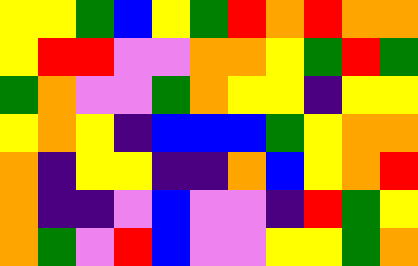[["yellow", "yellow", "green", "blue", "yellow", "green", "red", "orange", "red", "orange", "orange"], ["yellow", "red", "red", "violet", "violet", "orange", "orange", "yellow", "green", "red", "green"], ["green", "orange", "violet", "violet", "green", "orange", "yellow", "yellow", "indigo", "yellow", "yellow"], ["yellow", "orange", "yellow", "indigo", "blue", "blue", "blue", "green", "yellow", "orange", "orange"], ["orange", "indigo", "yellow", "yellow", "indigo", "indigo", "orange", "blue", "yellow", "orange", "red"], ["orange", "indigo", "indigo", "violet", "blue", "violet", "violet", "indigo", "red", "green", "yellow"], ["orange", "green", "violet", "red", "blue", "violet", "violet", "yellow", "yellow", "green", "orange"]]